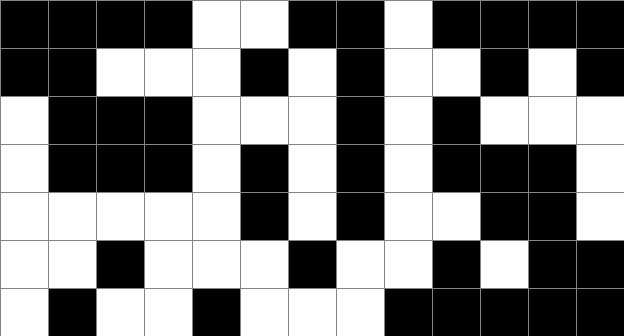[["black", "black", "black", "black", "white", "white", "black", "black", "white", "black", "black", "black", "black"], ["black", "black", "white", "white", "white", "black", "white", "black", "white", "white", "black", "white", "black"], ["white", "black", "black", "black", "white", "white", "white", "black", "white", "black", "white", "white", "white"], ["white", "black", "black", "black", "white", "black", "white", "black", "white", "black", "black", "black", "white"], ["white", "white", "white", "white", "white", "black", "white", "black", "white", "white", "black", "black", "white"], ["white", "white", "black", "white", "white", "white", "black", "white", "white", "black", "white", "black", "black"], ["white", "black", "white", "white", "black", "white", "white", "white", "black", "black", "black", "black", "black"]]